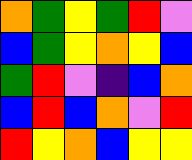[["orange", "green", "yellow", "green", "red", "violet"], ["blue", "green", "yellow", "orange", "yellow", "blue"], ["green", "red", "violet", "indigo", "blue", "orange"], ["blue", "red", "blue", "orange", "violet", "red"], ["red", "yellow", "orange", "blue", "yellow", "yellow"]]